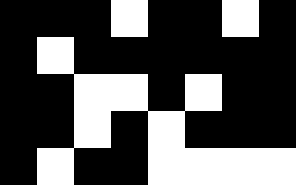[["black", "black", "black", "white", "black", "black", "white", "black"], ["black", "white", "black", "black", "black", "black", "black", "black"], ["black", "black", "white", "white", "black", "white", "black", "black"], ["black", "black", "white", "black", "white", "black", "black", "black"], ["black", "white", "black", "black", "white", "white", "white", "white"]]